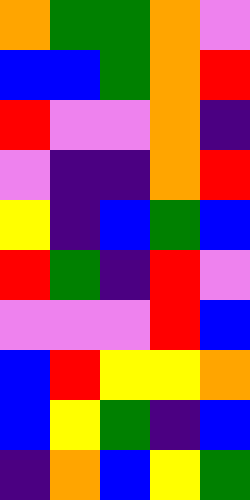[["orange", "green", "green", "orange", "violet"], ["blue", "blue", "green", "orange", "red"], ["red", "violet", "violet", "orange", "indigo"], ["violet", "indigo", "indigo", "orange", "red"], ["yellow", "indigo", "blue", "green", "blue"], ["red", "green", "indigo", "red", "violet"], ["violet", "violet", "violet", "red", "blue"], ["blue", "red", "yellow", "yellow", "orange"], ["blue", "yellow", "green", "indigo", "blue"], ["indigo", "orange", "blue", "yellow", "green"]]